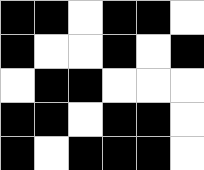[["black", "black", "white", "black", "black", "white"], ["black", "white", "white", "black", "white", "black"], ["white", "black", "black", "white", "white", "white"], ["black", "black", "white", "black", "black", "white"], ["black", "white", "black", "black", "black", "white"]]